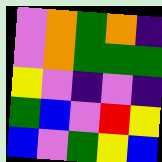[["violet", "orange", "green", "orange", "indigo"], ["violet", "orange", "green", "green", "green"], ["yellow", "violet", "indigo", "violet", "indigo"], ["green", "blue", "violet", "red", "yellow"], ["blue", "violet", "green", "yellow", "blue"]]